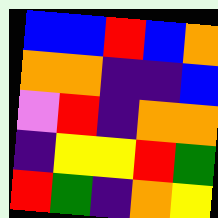[["blue", "blue", "red", "blue", "orange"], ["orange", "orange", "indigo", "indigo", "blue"], ["violet", "red", "indigo", "orange", "orange"], ["indigo", "yellow", "yellow", "red", "green"], ["red", "green", "indigo", "orange", "yellow"]]